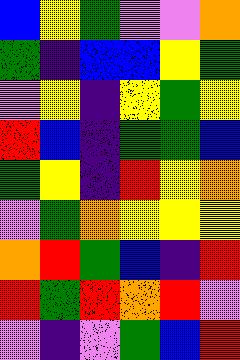[["blue", "yellow", "green", "violet", "violet", "orange"], ["green", "indigo", "blue", "blue", "yellow", "green"], ["violet", "yellow", "indigo", "yellow", "green", "yellow"], ["red", "blue", "indigo", "green", "green", "blue"], ["green", "yellow", "indigo", "red", "yellow", "orange"], ["violet", "green", "orange", "yellow", "yellow", "yellow"], ["orange", "red", "green", "blue", "indigo", "red"], ["red", "green", "red", "orange", "red", "violet"], ["violet", "indigo", "violet", "green", "blue", "red"]]